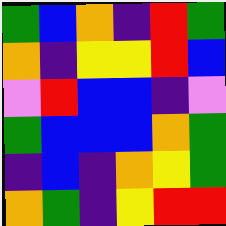[["green", "blue", "orange", "indigo", "red", "green"], ["orange", "indigo", "yellow", "yellow", "red", "blue"], ["violet", "red", "blue", "blue", "indigo", "violet"], ["green", "blue", "blue", "blue", "orange", "green"], ["indigo", "blue", "indigo", "orange", "yellow", "green"], ["orange", "green", "indigo", "yellow", "red", "red"]]